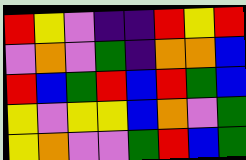[["red", "yellow", "violet", "indigo", "indigo", "red", "yellow", "red"], ["violet", "orange", "violet", "green", "indigo", "orange", "orange", "blue"], ["red", "blue", "green", "red", "blue", "red", "green", "blue"], ["yellow", "violet", "yellow", "yellow", "blue", "orange", "violet", "green"], ["yellow", "orange", "violet", "violet", "green", "red", "blue", "green"]]